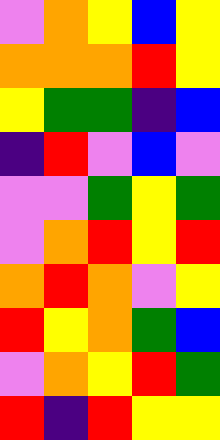[["violet", "orange", "yellow", "blue", "yellow"], ["orange", "orange", "orange", "red", "yellow"], ["yellow", "green", "green", "indigo", "blue"], ["indigo", "red", "violet", "blue", "violet"], ["violet", "violet", "green", "yellow", "green"], ["violet", "orange", "red", "yellow", "red"], ["orange", "red", "orange", "violet", "yellow"], ["red", "yellow", "orange", "green", "blue"], ["violet", "orange", "yellow", "red", "green"], ["red", "indigo", "red", "yellow", "yellow"]]